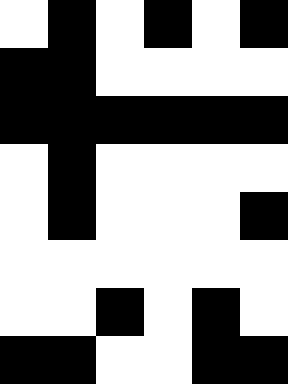[["white", "black", "white", "black", "white", "black"], ["black", "black", "white", "white", "white", "white"], ["black", "black", "black", "black", "black", "black"], ["white", "black", "white", "white", "white", "white"], ["white", "black", "white", "white", "white", "black"], ["white", "white", "white", "white", "white", "white"], ["white", "white", "black", "white", "black", "white"], ["black", "black", "white", "white", "black", "black"]]